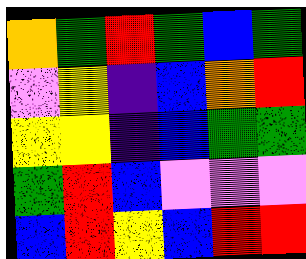[["orange", "green", "red", "green", "blue", "green"], ["violet", "yellow", "indigo", "blue", "orange", "red"], ["yellow", "yellow", "indigo", "blue", "green", "green"], ["green", "red", "blue", "violet", "violet", "violet"], ["blue", "red", "yellow", "blue", "red", "red"]]